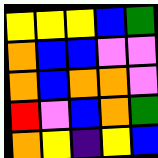[["yellow", "yellow", "yellow", "blue", "green"], ["orange", "blue", "blue", "violet", "violet"], ["orange", "blue", "orange", "orange", "violet"], ["red", "violet", "blue", "orange", "green"], ["orange", "yellow", "indigo", "yellow", "blue"]]